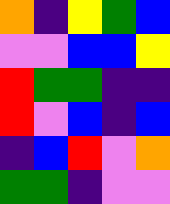[["orange", "indigo", "yellow", "green", "blue"], ["violet", "violet", "blue", "blue", "yellow"], ["red", "green", "green", "indigo", "indigo"], ["red", "violet", "blue", "indigo", "blue"], ["indigo", "blue", "red", "violet", "orange"], ["green", "green", "indigo", "violet", "violet"]]